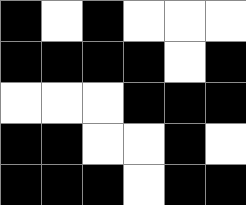[["black", "white", "black", "white", "white", "white"], ["black", "black", "black", "black", "white", "black"], ["white", "white", "white", "black", "black", "black"], ["black", "black", "white", "white", "black", "white"], ["black", "black", "black", "white", "black", "black"]]